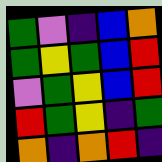[["green", "violet", "indigo", "blue", "orange"], ["green", "yellow", "green", "blue", "red"], ["violet", "green", "yellow", "blue", "red"], ["red", "green", "yellow", "indigo", "green"], ["orange", "indigo", "orange", "red", "indigo"]]